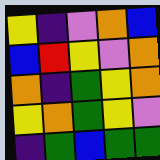[["yellow", "indigo", "violet", "orange", "blue"], ["blue", "red", "yellow", "violet", "orange"], ["orange", "indigo", "green", "yellow", "orange"], ["yellow", "orange", "green", "yellow", "violet"], ["indigo", "green", "blue", "green", "green"]]